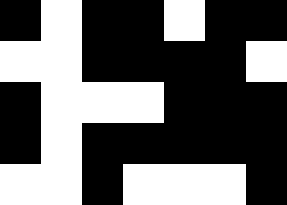[["black", "white", "black", "black", "white", "black", "black"], ["white", "white", "black", "black", "black", "black", "white"], ["black", "white", "white", "white", "black", "black", "black"], ["black", "white", "black", "black", "black", "black", "black"], ["white", "white", "black", "white", "white", "white", "black"]]